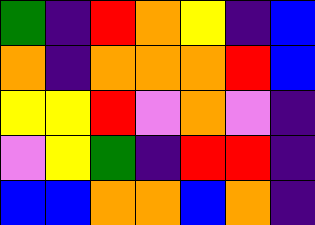[["green", "indigo", "red", "orange", "yellow", "indigo", "blue"], ["orange", "indigo", "orange", "orange", "orange", "red", "blue"], ["yellow", "yellow", "red", "violet", "orange", "violet", "indigo"], ["violet", "yellow", "green", "indigo", "red", "red", "indigo"], ["blue", "blue", "orange", "orange", "blue", "orange", "indigo"]]